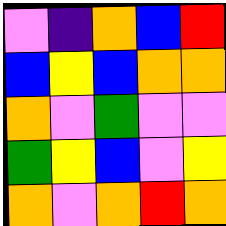[["violet", "indigo", "orange", "blue", "red"], ["blue", "yellow", "blue", "orange", "orange"], ["orange", "violet", "green", "violet", "violet"], ["green", "yellow", "blue", "violet", "yellow"], ["orange", "violet", "orange", "red", "orange"]]